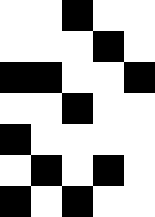[["white", "white", "black", "white", "white"], ["white", "white", "white", "black", "white"], ["black", "black", "white", "white", "black"], ["white", "white", "black", "white", "white"], ["black", "white", "white", "white", "white"], ["white", "black", "white", "black", "white"], ["black", "white", "black", "white", "white"]]